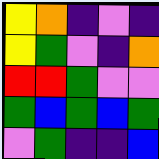[["yellow", "orange", "indigo", "violet", "indigo"], ["yellow", "green", "violet", "indigo", "orange"], ["red", "red", "green", "violet", "violet"], ["green", "blue", "green", "blue", "green"], ["violet", "green", "indigo", "indigo", "blue"]]